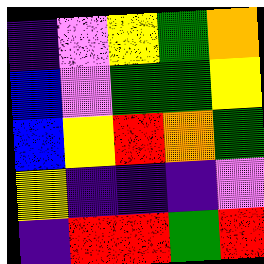[["indigo", "violet", "yellow", "green", "orange"], ["blue", "violet", "green", "green", "yellow"], ["blue", "yellow", "red", "orange", "green"], ["yellow", "indigo", "indigo", "indigo", "violet"], ["indigo", "red", "red", "green", "red"]]